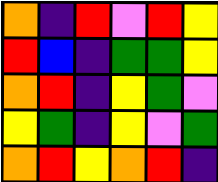[["orange", "indigo", "red", "violet", "red", "yellow"], ["red", "blue", "indigo", "green", "green", "yellow"], ["orange", "red", "indigo", "yellow", "green", "violet"], ["yellow", "green", "indigo", "yellow", "violet", "green"], ["orange", "red", "yellow", "orange", "red", "indigo"]]